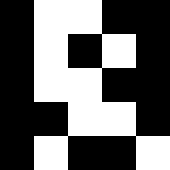[["black", "white", "white", "black", "black"], ["black", "white", "black", "white", "black"], ["black", "white", "white", "black", "black"], ["black", "black", "white", "white", "black"], ["black", "white", "black", "black", "white"]]